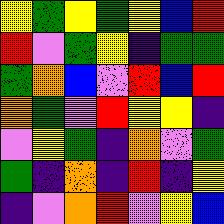[["yellow", "green", "yellow", "green", "yellow", "blue", "red"], ["red", "violet", "green", "yellow", "indigo", "green", "green"], ["green", "orange", "blue", "violet", "red", "blue", "red"], ["orange", "green", "violet", "red", "yellow", "yellow", "indigo"], ["violet", "yellow", "green", "indigo", "orange", "violet", "green"], ["green", "indigo", "orange", "indigo", "red", "indigo", "yellow"], ["indigo", "violet", "orange", "red", "violet", "yellow", "blue"]]